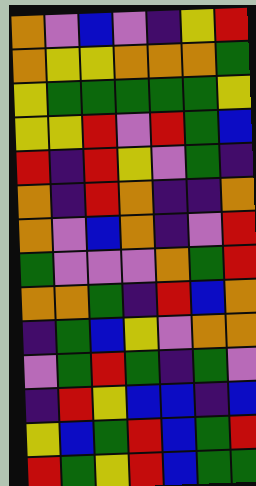[["orange", "violet", "blue", "violet", "indigo", "yellow", "red"], ["orange", "yellow", "yellow", "orange", "orange", "orange", "green"], ["yellow", "green", "green", "green", "green", "green", "yellow"], ["yellow", "yellow", "red", "violet", "red", "green", "blue"], ["red", "indigo", "red", "yellow", "violet", "green", "indigo"], ["orange", "indigo", "red", "orange", "indigo", "indigo", "orange"], ["orange", "violet", "blue", "orange", "indigo", "violet", "red"], ["green", "violet", "violet", "violet", "orange", "green", "red"], ["orange", "orange", "green", "indigo", "red", "blue", "orange"], ["indigo", "green", "blue", "yellow", "violet", "orange", "orange"], ["violet", "green", "red", "green", "indigo", "green", "violet"], ["indigo", "red", "yellow", "blue", "blue", "indigo", "blue"], ["yellow", "blue", "green", "red", "blue", "green", "red"], ["red", "green", "yellow", "red", "blue", "green", "green"]]